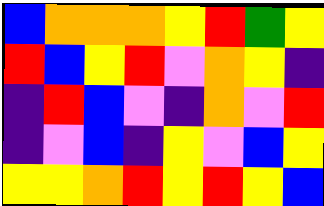[["blue", "orange", "orange", "orange", "yellow", "red", "green", "yellow"], ["red", "blue", "yellow", "red", "violet", "orange", "yellow", "indigo"], ["indigo", "red", "blue", "violet", "indigo", "orange", "violet", "red"], ["indigo", "violet", "blue", "indigo", "yellow", "violet", "blue", "yellow"], ["yellow", "yellow", "orange", "red", "yellow", "red", "yellow", "blue"]]